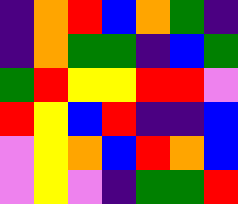[["indigo", "orange", "red", "blue", "orange", "green", "indigo"], ["indigo", "orange", "green", "green", "indigo", "blue", "green"], ["green", "red", "yellow", "yellow", "red", "red", "violet"], ["red", "yellow", "blue", "red", "indigo", "indigo", "blue"], ["violet", "yellow", "orange", "blue", "red", "orange", "blue"], ["violet", "yellow", "violet", "indigo", "green", "green", "red"]]